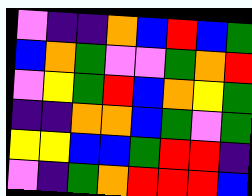[["violet", "indigo", "indigo", "orange", "blue", "red", "blue", "green"], ["blue", "orange", "green", "violet", "violet", "green", "orange", "red"], ["violet", "yellow", "green", "red", "blue", "orange", "yellow", "green"], ["indigo", "indigo", "orange", "orange", "blue", "green", "violet", "green"], ["yellow", "yellow", "blue", "blue", "green", "red", "red", "indigo"], ["violet", "indigo", "green", "orange", "red", "red", "red", "blue"]]